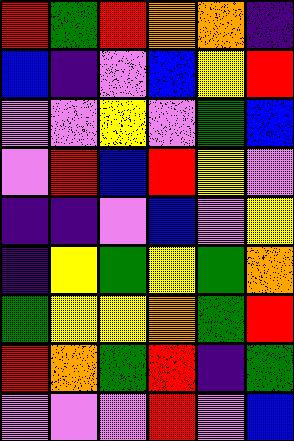[["red", "green", "red", "orange", "orange", "indigo"], ["blue", "indigo", "violet", "blue", "yellow", "red"], ["violet", "violet", "yellow", "violet", "green", "blue"], ["violet", "red", "blue", "red", "yellow", "violet"], ["indigo", "indigo", "violet", "blue", "violet", "yellow"], ["indigo", "yellow", "green", "yellow", "green", "orange"], ["green", "yellow", "yellow", "orange", "green", "red"], ["red", "orange", "green", "red", "indigo", "green"], ["violet", "violet", "violet", "red", "violet", "blue"]]